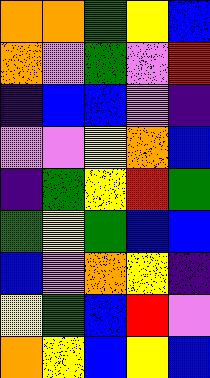[["orange", "orange", "green", "yellow", "blue"], ["orange", "violet", "green", "violet", "red"], ["indigo", "blue", "blue", "violet", "indigo"], ["violet", "violet", "yellow", "orange", "blue"], ["indigo", "green", "yellow", "red", "green"], ["green", "yellow", "green", "blue", "blue"], ["blue", "violet", "orange", "yellow", "indigo"], ["yellow", "green", "blue", "red", "violet"], ["orange", "yellow", "blue", "yellow", "blue"]]